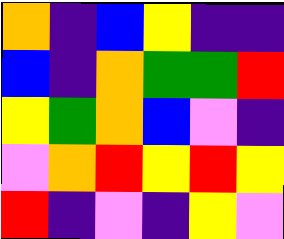[["orange", "indigo", "blue", "yellow", "indigo", "indigo"], ["blue", "indigo", "orange", "green", "green", "red"], ["yellow", "green", "orange", "blue", "violet", "indigo"], ["violet", "orange", "red", "yellow", "red", "yellow"], ["red", "indigo", "violet", "indigo", "yellow", "violet"]]